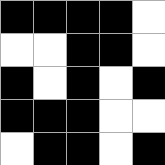[["black", "black", "black", "black", "white"], ["white", "white", "black", "black", "white"], ["black", "white", "black", "white", "black"], ["black", "black", "black", "white", "white"], ["white", "black", "black", "white", "black"]]